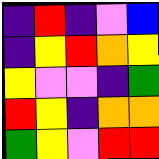[["indigo", "red", "indigo", "violet", "blue"], ["indigo", "yellow", "red", "orange", "yellow"], ["yellow", "violet", "violet", "indigo", "green"], ["red", "yellow", "indigo", "orange", "orange"], ["green", "yellow", "violet", "red", "red"]]